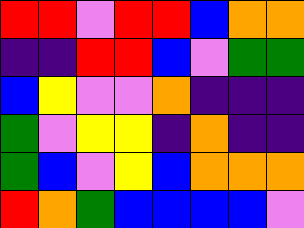[["red", "red", "violet", "red", "red", "blue", "orange", "orange"], ["indigo", "indigo", "red", "red", "blue", "violet", "green", "green"], ["blue", "yellow", "violet", "violet", "orange", "indigo", "indigo", "indigo"], ["green", "violet", "yellow", "yellow", "indigo", "orange", "indigo", "indigo"], ["green", "blue", "violet", "yellow", "blue", "orange", "orange", "orange"], ["red", "orange", "green", "blue", "blue", "blue", "blue", "violet"]]